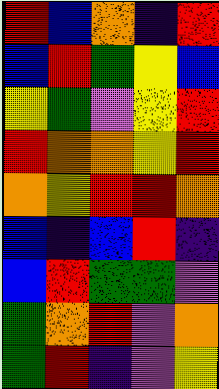[["red", "blue", "orange", "indigo", "red"], ["blue", "red", "green", "yellow", "blue"], ["yellow", "green", "violet", "yellow", "red"], ["red", "orange", "orange", "yellow", "red"], ["orange", "yellow", "red", "red", "orange"], ["blue", "indigo", "blue", "red", "indigo"], ["blue", "red", "green", "green", "violet"], ["green", "orange", "red", "violet", "orange"], ["green", "red", "indigo", "violet", "yellow"]]